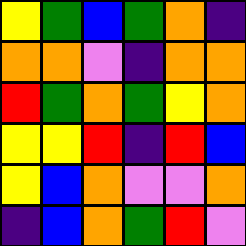[["yellow", "green", "blue", "green", "orange", "indigo"], ["orange", "orange", "violet", "indigo", "orange", "orange"], ["red", "green", "orange", "green", "yellow", "orange"], ["yellow", "yellow", "red", "indigo", "red", "blue"], ["yellow", "blue", "orange", "violet", "violet", "orange"], ["indigo", "blue", "orange", "green", "red", "violet"]]